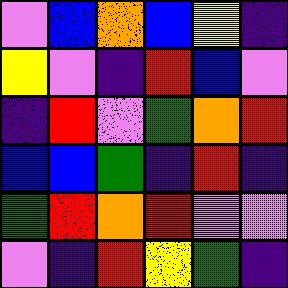[["violet", "blue", "orange", "blue", "yellow", "indigo"], ["yellow", "violet", "indigo", "red", "blue", "violet"], ["indigo", "red", "violet", "green", "orange", "red"], ["blue", "blue", "green", "indigo", "red", "indigo"], ["green", "red", "orange", "red", "violet", "violet"], ["violet", "indigo", "red", "yellow", "green", "indigo"]]